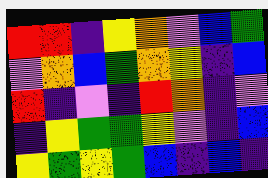[["red", "red", "indigo", "yellow", "orange", "violet", "blue", "green"], ["violet", "orange", "blue", "green", "orange", "yellow", "indigo", "blue"], ["red", "indigo", "violet", "indigo", "red", "orange", "indigo", "violet"], ["indigo", "yellow", "green", "green", "yellow", "violet", "indigo", "blue"], ["yellow", "green", "yellow", "green", "blue", "indigo", "blue", "indigo"]]